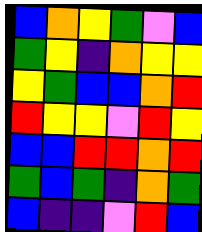[["blue", "orange", "yellow", "green", "violet", "blue"], ["green", "yellow", "indigo", "orange", "yellow", "yellow"], ["yellow", "green", "blue", "blue", "orange", "red"], ["red", "yellow", "yellow", "violet", "red", "yellow"], ["blue", "blue", "red", "red", "orange", "red"], ["green", "blue", "green", "indigo", "orange", "green"], ["blue", "indigo", "indigo", "violet", "red", "blue"]]